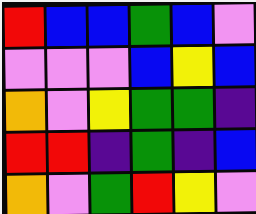[["red", "blue", "blue", "green", "blue", "violet"], ["violet", "violet", "violet", "blue", "yellow", "blue"], ["orange", "violet", "yellow", "green", "green", "indigo"], ["red", "red", "indigo", "green", "indigo", "blue"], ["orange", "violet", "green", "red", "yellow", "violet"]]